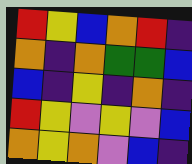[["red", "yellow", "blue", "orange", "red", "indigo"], ["orange", "indigo", "orange", "green", "green", "blue"], ["blue", "indigo", "yellow", "indigo", "orange", "indigo"], ["red", "yellow", "violet", "yellow", "violet", "blue"], ["orange", "yellow", "orange", "violet", "blue", "indigo"]]